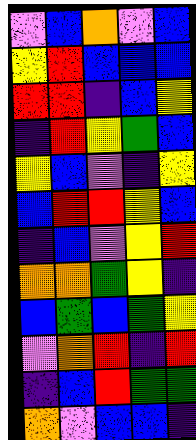[["violet", "blue", "orange", "violet", "blue"], ["yellow", "red", "blue", "blue", "blue"], ["red", "red", "indigo", "blue", "yellow"], ["indigo", "red", "yellow", "green", "blue"], ["yellow", "blue", "violet", "indigo", "yellow"], ["blue", "red", "red", "yellow", "blue"], ["indigo", "blue", "violet", "yellow", "red"], ["orange", "orange", "green", "yellow", "indigo"], ["blue", "green", "blue", "green", "yellow"], ["violet", "orange", "red", "indigo", "red"], ["indigo", "blue", "red", "green", "green"], ["orange", "violet", "blue", "blue", "indigo"]]